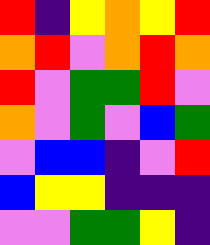[["red", "indigo", "yellow", "orange", "yellow", "red"], ["orange", "red", "violet", "orange", "red", "orange"], ["red", "violet", "green", "green", "red", "violet"], ["orange", "violet", "green", "violet", "blue", "green"], ["violet", "blue", "blue", "indigo", "violet", "red"], ["blue", "yellow", "yellow", "indigo", "indigo", "indigo"], ["violet", "violet", "green", "green", "yellow", "indigo"]]